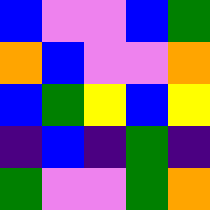[["blue", "violet", "violet", "blue", "green"], ["orange", "blue", "violet", "violet", "orange"], ["blue", "green", "yellow", "blue", "yellow"], ["indigo", "blue", "indigo", "green", "indigo"], ["green", "violet", "violet", "green", "orange"]]